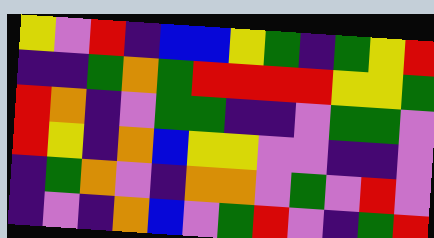[["yellow", "violet", "red", "indigo", "blue", "blue", "yellow", "green", "indigo", "green", "yellow", "red"], ["indigo", "indigo", "green", "orange", "green", "red", "red", "red", "red", "yellow", "yellow", "green"], ["red", "orange", "indigo", "violet", "green", "green", "indigo", "indigo", "violet", "green", "green", "violet"], ["red", "yellow", "indigo", "orange", "blue", "yellow", "yellow", "violet", "violet", "indigo", "indigo", "violet"], ["indigo", "green", "orange", "violet", "indigo", "orange", "orange", "violet", "green", "violet", "red", "violet"], ["indigo", "violet", "indigo", "orange", "blue", "violet", "green", "red", "violet", "indigo", "green", "red"]]